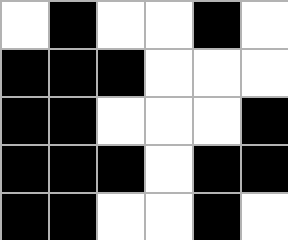[["white", "black", "white", "white", "black", "white"], ["black", "black", "black", "white", "white", "white"], ["black", "black", "white", "white", "white", "black"], ["black", "black", "black", "white", "black", "black"], ["black", "black", "white", "white", "black", "white"]]